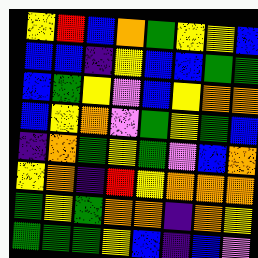[["yellow", "red", "blue", "orange", "green", "yellow", "yellow", "blue"], ["blue", "blue", "indigo", "yellow", "blue", "blue", "green", "green"], ["blue", "green", "yellow", "violet", "blue", "yellow", "orange", "orange"], ["blue", "yellow", "orange", "violet", "green", "yellow", "green", "blue"], ["indigo", "orange", "green", "yellow", "green", "violet", "blue", "orange"], ["yellow", "orange", "indigo", "red", "yellow", "orange", "orange", "orange"], ["green", "yellow", "green", "orange", "orange", "indigo", "orange", "yellow"], ["green", "green", "green", "yellow", "blue", "indigo", "blue", "violet"]]